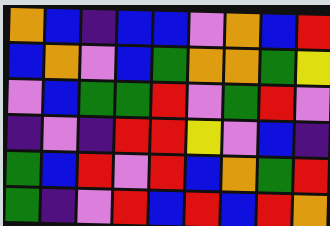[["orange", "blue", "indigo", "blue", "blue", "violet", "orange", "blue", "red"], ["blue", "orange", "violet", "blue", "green", "orange", "orange", "green", "yellow"], ["violet", "blue", "green", "green", "red", "violet", "green", "red", "violet"], ["indigo", "violet", "indigo", "red", "red", "yellow", "violet", "blue", "indigo"], ["green", "blue", "red", "violet", "red", "blue", "orange", "green", "red"], ["green", "indigo", "violet", "red", "blue", "red", "blue", "red", "orange"]]